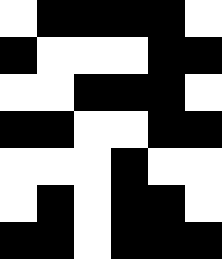[["white", "black", "black", "black", "black", "white"], ["black", "white", "white", "white", "black", "black"], ["white", "white", "black", "black", "black", "white"], ["black", "black", "white", "white", "black", "black"], ["white", "white", "white", "black", "white", "white"], ["white", "black", "white", "black", "black", "white"], ["black", "black", "white", "black", "black", "black"]]